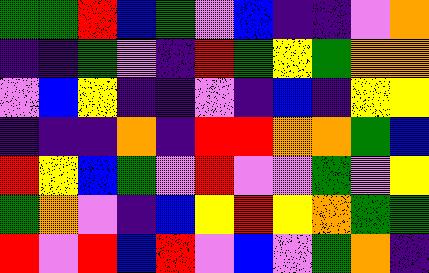[["green", "green", "red", "blue", "green", "violet", "blue", "indigo", "indigo", "violet", "orange"], ["indigo", "indigo", "green", "violet", "indigo", "red", "green", "yellow", "green", "orange", "orange"], ["violet", "blue", "yellow", "indigo", "indigo", "violet", "indigo", "blue", "indigo", "yellow", "yellow"], ["indigo", "indigo", "indigo", "orange", "indigo", "red", "red", "orange", "orange", "green", "blue"], ["red", "yellow", "blue", "green", "violet", "red", "violet", "violet", "green", "violet", "yellow"], ["green", "orange", "violet", "indigo", "blue", "yellow", "red", "yellow", "orange", "green", "green"], ["red", "violet", "red", "blue", "red", "violet", "blue", "violet", "green", "orange", "indigo"]]